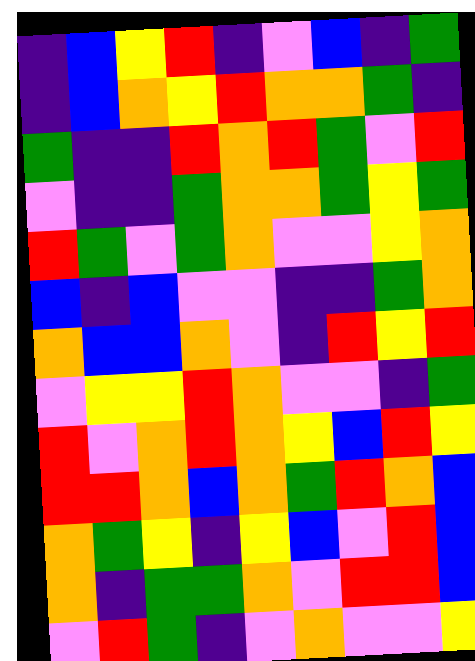[["indigo", "blue", "yellow", "red", "indigo", "violet", "blue", "indigo", "green"], ["indigo", "blue", "orange", "yellow", "red", "orange", "orange", "green", "indigo"], ["green", "indigo", "indigo", "red", "orange", "red", "green", "violet", "red"], ["violet", "indigo", "indigo", "green", "orange", "orange", "green", "yellow", "green"], ["red", "green", "violet", "green", "orange", "violet", "violet", "yellow", "orange"], ["blue", "indigo", "blue", "violet", "violet", "indigo", "indigo", "green", "orange"], ["orange", "blue", "blue", "orange", "violet", "indigo", "red", "yellow", "red"], ["violet", "yellow", "yellow", "red", "orange", "violet", "violet", "indigo", "green"], ["red", "violet", "orange", "red", "orange", "yellow", "blue", "red", "yellow"], ["red", "red", "orange", "blue", "orange", "green", "red", "orange", "blue"], ["orange", "green", "yellow", "indigo", "yellow", "blue", "violet", "red", "blue"], ["orange", "indigo", "green", "green", "orange", "violet", "red", "red", "blue"], ["violet", "red", "green", "indigo", "violet", "orange", "violet", "violet", "yellow"]]